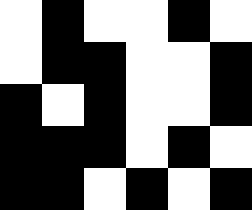[["white", "black", "white", "white", "black", "white"], ["white", "black", "black", "white", "white", "black"], ["black", "white", "black", "white", "white", "black"], ["black", "black", "black", "white", "black", "white"], ["black", "black", "white", "black", "white", "black"]]